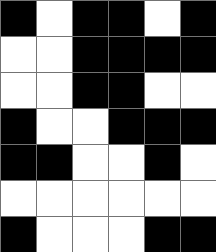[["black", "white", "black", "black", "white", "black"], ["white", "white", "black", "black", "black", "black"], ["white", "white", "black", "black", "white", "white"], ["black", "white", "white", "black", "black", "black"], ["black", "black", "white", "white", "black", "white"], ["white", "white", "white", "white", "white", "white"], ["black", "white", "white", "white", "black", "black"]]